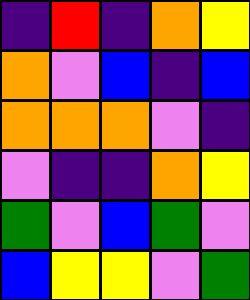[["indigo", "red", "indigo", "orange", "yellow"], ["orange", "violet", "blue", "indigo", "blue"], ["orange", "orange", "orange", "violet", "indigo"], ["violet", "indigo", "indigo", "orange", "yellow"], ["green", "violet", "blue", "green", "violet"], ["blue", "yellow", "yellow", "violet", "green"]]